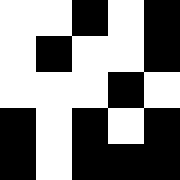[["white", "white", "black", "white", "black"], ["white", "black", "white", "white", "black"], ["white", "white", "white", "black", "white"], ["black", "white", "black", "white", "black"], ["black", "white", "black", "black", "black"]]